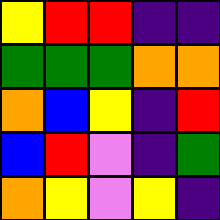[["yellow", "red", "red", "indigo", "indigo"], ["green", "green", "green", "orange", "orange"], ["orange", "blue", "yellow", "indigo", "red"], ["blue", "red", "violet", "indigo", "green"], ["orange", "yellow", "violet", "yellow", "indigo"]]